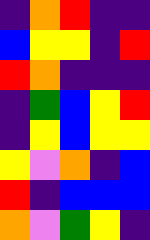[["indigo", "orange", "red", "indigo", "indigo"], ["blue", "yellow", "yellow", "indigo", "red"], ["red", "orange", "indigo", "indigo", "indigo"], ["indigo", "green", "blue", "yellow", "red"], ["indigo", "yellow", "blue", "yellow", "yellow"], ["yellow", "violet", "orange", "indigo", "blue"], ["red", "indigo", "blue", "blue", "blue"], ["orange", "violet", "green", "yellow", "indigo"]]